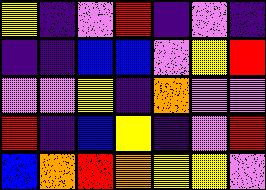[["yellow", "indigo", "violet", "red", "indigo", "violet", "indigo"], ["indigo", "indigo", "blue", "blue", "violet", "yellow", "red"], ["violet", "violet", "yellow", "indigo", "orange", "violet", "violet"], ["red", "indigo", "blue", "yellow", "indigo", "violet", "red"], ["blue", "orange", "red", "orange", "yellow", "yellow", "violet"]]